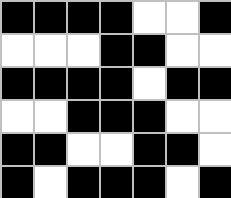[["black", "black", "black", "black", "white", "white", "black"], ["white", "white", "white", "black", "black", "white", "white"], ["black", "black", "black", "black", "white", "black", "black"], ["white", "white", "black", "black", "black", "white", "white"], ["black", "black", "white", "white", "black", "black", "white"], ["black", "white", "black", "black", "black", "white", "black"]]